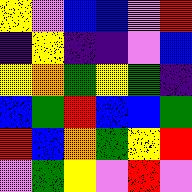[["yellow", "violet", "blue", "blue", "violet", "red"], ["indigo", "yellow", "indigo", "indigo", "violet", "blue"], ["yellow", "orange", "green", "yellow", "green", "indigo"], ["blue", "green", "red", "blue", "blue", "green"], ["red", "blue", "orange", "green", "yellow", "red"], ["violet", "green", "yellow", "violet", "red", "violet"]]